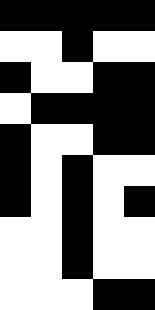[["black", "black", "black", "black", "black"], ["white", "white", "black", "white", "white"], ["black", "white", "white", "black", "black"], ["white", "black", "black", "black", "black"], ["black", "white", "white", "black", "black"], ["black", "white", "black", "white", "white"], ["black", "white", "black", "white", "black"], ["white", "white", "black", "white", "white"], ["white", "white", "black", "white", "white"], ["white", "white", "white", "black", "black"]]